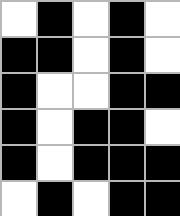[["white", "black", "white", "black", "white"], ["black", "black", "white", "black", "white"], ["black", "white", "white", "black", "black"], ["black", "white", "black", "black", "white"], ["black", "white", "black", "black", "black"], ["white", "black", "white", "black", "black"]]